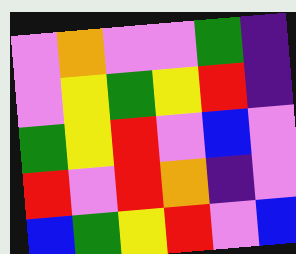[["violet", "orange", "violet", "violet", "green", "indigo"], ["violet", "yellow", "green", "yellow", "red", "indigo"], ["green", "yellow", "red", "violet", "blue", "violet"], ["red", "violet", "red", "orange", "indigo", "violet"], ["blue", "green", "yellow", "red", "violet", "blue"]]